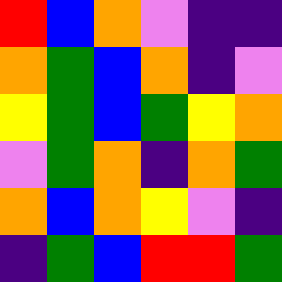[["red", "blue", "orange", "violet", "indigo", "indigo"], ["orange", "green", "blue", "orange", "indigo", "violet"], ["yellow", "green", "blue", "green", "yellow", "orange"], ["violet", "green", "orange", "indigo", "orange", "green"], ["orange", "blue", "orange", "yellow", "violet", "indigo"], ["indigo", "green", "blue", "red", "red", "green"]]